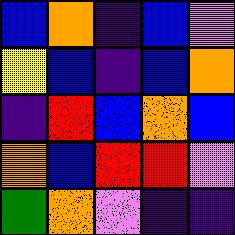[["blue", "orange", "indigo", "blue", "violet"], ["yellow", "blue", "indigo", "blue", "orange"], ["indigo", "red", "blue", "orange", "blue"], ["orange", "blue", "red", "red", "violet"], ["green", "orange", "violet", "indigo", "indigo"]]